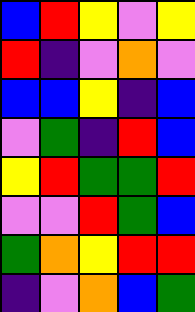[["blue", "red", "yellow", "violet", "yellow"], ["red", "indigo", "violet", "orange", "violet"], ["blue", "blue", "yellow", "indigo", "blue"], ["violet", "green", "indigo", "red", "blue"], ["yellow", "red", "green", "green", "red"], ["violet", "violet", "red", "green", "blue"], ["green", "orange", "yellow", "red", "red"], ["indigo", "violet", "orange", "blue", "green"]]